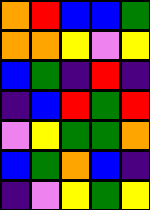[["orange", "red", "blue", "blue", "green"], ["orange", "orange", "yellow", "violet", "yellow"], ["blue", "green", "indigo", "red", "indigo"], ["indigo", "blue", "red", "green", "red"], ["violet", "yellow", "green", "green", "orange"], ["blue", "green", "orange", "blue", "indigo"], ["indigo", "violet", "yellow", "green", "yellow"]]